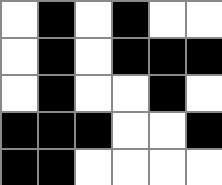[["white", "black", "white", "black", "white", "white"], ["white", "black", "white", "black", "black", "black"], ["white", "black", "white", "white", "black", "white"], ["black", "black", "black", "white", "white", "black"], ["black", "black", "white", "white", "white", "white"]]